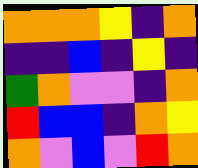[["orange", "orange", "orange", "yellow", "indigo", "orange"], ["indigo", "indigo", "blue", "indigo", "yellow", "indigo"], ["green", "orange", "violet", "violet", "indigo", "orange"], ["red", "blue", "blue", "indigo", "orange", "yellow"], ["orange", "violet", "blue", "violet", "red", "orange"]]